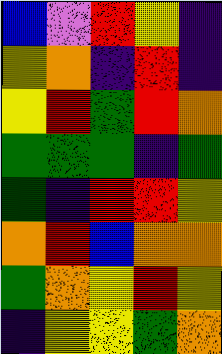[["blue", "violet", "red", "yellow", "indigo"], ["yellow", "orange", "indigo", "red", "indigo"], ["yellow", "red", "green", "red", "orange"], ["green", "green", "green", "indigo", "green"], ["green", "indigo", "red", "red", "yellow"], ["orange", "red", "blue", "orange", "orange"], ["green", "orange", "yellow", "red", "yellow"], ["indigo", "yellow", "yellow", "green", "orange"]]